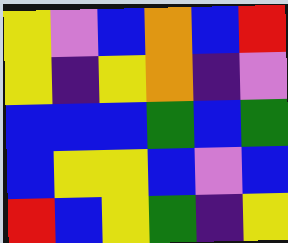[["yellow", "violet", "blue", "orange", "blue", "red"], ["yellow", "indigo", "yellow", "orange", "indigo", "violet"], ["blue", "blue", "blue", "green", "blue", "green"], ["blue", "yellow", "yellow", "blue", "violet", "blue"], ["red", "blue", "yellow", "green", "indigo", "yellow"]]